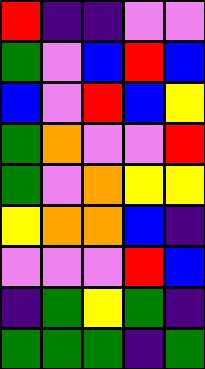[["red", "indigo", "indigo", "violet", "violet"], ["green", "violet", "blue", "red", "blue"], ["blue", "violet", "red", "blue", "yellow"], ["green", "orange", "violet", "violet", "red"], ["green", "violet", "orange", "yellow", "yellow"], ["yellow", "orange", "orange", "blue", "indigo"], ["violet", "violet", "violet", "red", "blue"], ["indigo", "green", "yellow", "green", "indigo"], ["green", "green", "green", "indigo", "green"]]